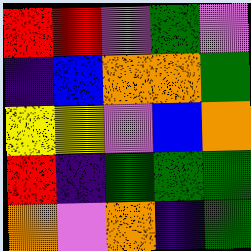[["red", "red", "violet", "green", "violet"], ["indigo", "blue", "orange", "orange", "green"], ["yellow", "yellow", "violet", "blue", "orange"], ["red", "indigo", "green", "green", "green"], ["orange", "violet", "orange", "indigo", "green"]]